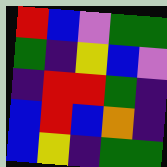[["red", "blue", "violet", "green", "green"], ["green", "indigo", "yellow", "blue", "violet"], ["indigo", "red", "red", "green", "indigo"], ["blue", "red", "blue", "orange", "indigo"], ["blue", "yellow", "indigo", "green", "green"]]